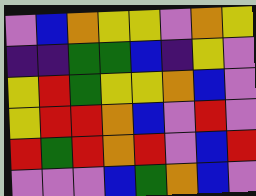[["violet", "blue", "orange", "yellow", "yellow", "violet", "orange", "yellow"], ["indigo", "indigo", "green", "green", "blue", "indigo", "yellow", "violet"], ["yellow", "red", "green", "yellow", "yellow", "orange", "blue", "violet"], ["yellow", "red", "red", "orange", "blue", "violet", "red", "violet"], ["red", "green", "red", "orange", "red", "violet", "blue", "red"], ["violet", "violet", "violet", "blue", "green", "orange", "blue", "violet"]]